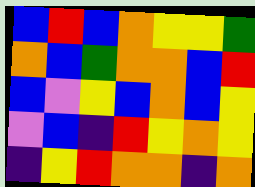[["blue", "red", "blue", "orange", "yellow", "yellow", "green"], ["orange", "blue", "green", "orange", "orange", "blue", "red"], ["blue", "violet", "yellow", "blue", "orange", "blue", "yellow"], ["violet", "blue", "indigo", "red", "yellow", "orange", "yellow"], ["indigo", "yellow", "red", "orange", "orange", "indigo", "orange"]]